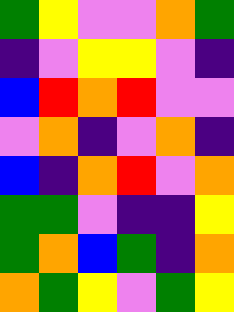[["green", "yellow", "violet", "violet", "orange", "green"], ["indigo", "violet", "yellow", "yellow", "violet", "indigo"], ["blue", "red", "orange", "red", "violet", "violet"], ["violet", "orange", "indigo", "violet", "orange", "indigo"], ["blue", "indigo", "orange", "red", "violet", "orange"], ["green", "green", "violet", "indigo", "indigo", "yellow"], ["green", "orange", "blue", "green", "indigo", "orange"], ["orange", "green", "yellow", "violet", "green", "yellow"]]